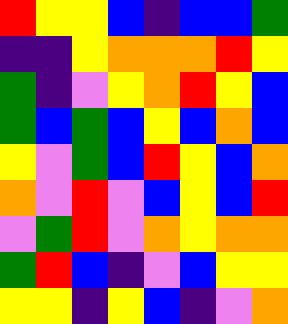[["red", "yellow", "yellow", "blue", "indigo", "blue", "blue", "green"], ["indigo", "indigo", "yellow", "orange", "orange", "orange", "red", "yellow"], ["green", "indigo", "violet", "yellow", "orange", "red", "yellow", "blue"], ["green", "blue", "green", "blue", "yellow", "blue", "orange", "blue"], ["yellow", "violet", "green", "blue", "red", "yellow", "blue", "orange"], ["orange", "violet", "red", "violet", "blue", "yellow", "blue", "red"], ["violet", "green", "red", "violet", "orange", "yellow", "orange", "orange"], ["green", "red", "blue", "indigo", "violet", "blue", "yellow", "yellow"], ["yellow", "yellow", "indigo", "yellow", "blue", "indigo", "violet", "orange"]]